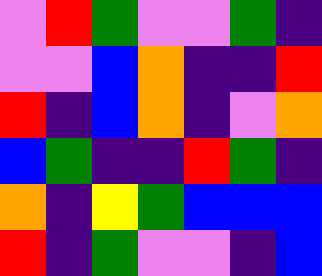[["violet", "red", "green", "violet", "violet", "green", "indigo"], ["violet", "violet", "blue", "orange", "indigo", "indigo", "red"], ["red", "indigo", "blue", "orange", "indigo", "violet", "orange"], ["blue", "green", "indigo", "indigo", "red", "green", "indigo"], ["orange", "indigo", "yellow", "green", "blue", "blue", "blue"], ["red", "indigo", "green", "violet", "violet", "indigo", "blue"]]